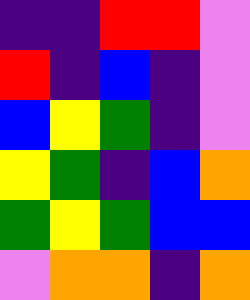[["indigo", "indigo", "red", "red", "violet"], ["red", "indigo", "blue", "indigo", "violet"], ["blue", "yellow", "green", "indigo", "violet"], ["yellow", "green", "indigo", "blue", "orange"], ["green", "yellow", "green", "blue", "blue"], ["violet", "orange", "orange", "indigo", "orange"]]